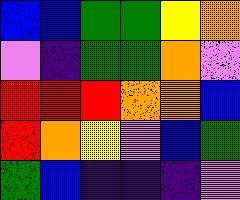[["blue", "blue", "green", "green", "yellow", "orange"], ["violet", "indigo", "green", "green", "orange", "violet"], ["red", "red", "red", "orange", "orange", "blue"], ["red", "orange", "yellow", "violet", "blue", "green"], ["green", "blue", "indigo", "indigo", "indigo", "violet"]]